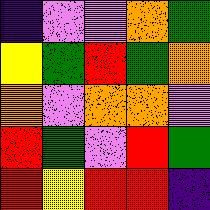[["indigo", "violet", "violet", "orange", "green"], ["yellow", "green", "red", "green", "orange"], ["orange", "violet", "orange", "orange", "violet"], ["red", "green", "violet", "red", "green"], ["red", "yellow", "red", "red", "indigo"]]